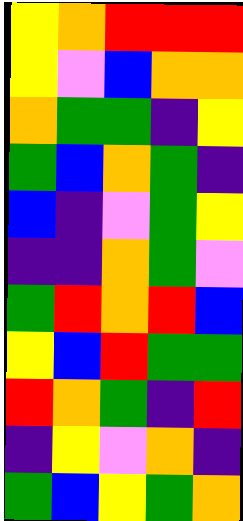[["yellow", "orange", "red", "red", "red"], ["yellow", "violet", "blue", "orange", "orange"], ["orange", "green", "green", "indigo", "yellow"], ["green", "blue", "orange", "green", "indigo"], ["blue", "indigo", "violet", "green", "yellow"], ["indigo", "indigo", "orange", "green", "violet"], ["green", "red", "orange", "red", "blue"], ["yellow", "blue", "red", "green", "green"], ["red", "orange", "green", "indigo", "red"], ["indigo", "yellow", "violet", "orange", "indigo"], ["green", "blue", "yellow", "green", "orange"]]